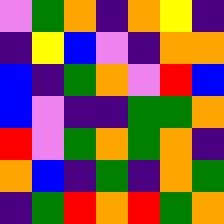[["violet", "green", "orange", "indigo", "orange", "yellow", "indigo"], ["indigo", "yellow", "blue", "violet", "indigo", "orange", "orange"], ["blue", "indigo", "green", "orange", "violet", "red", "blue"], ["blue", "violet", "indigo", "indigo", "green", "green", "orange"], ["red", "violet", "green", "orange", "green", "orange", "indigo"], ["orange", "blue", "indigo", "green", "indigo", "orange", "green"], ["indigo", "green", "red", "orange", "red", "green", "orange"]]